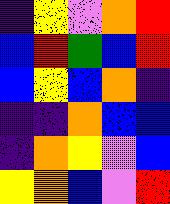[["indigo", "yellow", "violet", "orange", "red"], ["blue", "red", "green", "blue", "red"], ["blue", "yellow", "blue", "orange", "indigo"], ["indigo", "indigo", "orange", "blue", "blue"], ["indigo", "orange", "yellow", "violet", "blue"], ["yellow", "orange", "blue", "violet", "red"]]